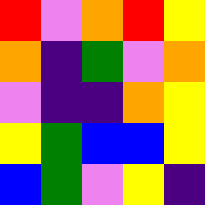[["red", "violet", "orange", "red", "yellow"], ["orange", "indigo", "green", "violet", "orange"], ["violet", "indigo", "indigo", "orange", "yellow"], ["yellow", "green", "blue", "blue", "yellow"], ["blue", "green", "violet", "yellow", "indigo"]]